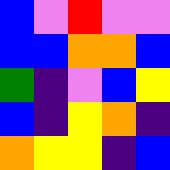[["blue", "violet", "red", "violet", "violet"], ["blue", "blue", "orange", "orange", "blue"], ["green", "indigo", "violet", "blue", "yellow"], ["blue", "indigo", "yellow", "orange", "indigo"], ["orange", "yellow", "yellow", "indigo", "blue"]]